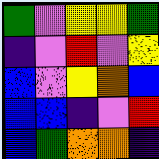[["green", "violet", "yellow", "yellow", "green"], ["indigo", "violet", "red", "violet", "yellow"], ["blue", "violet", "yellow", "orange", "blue"], ["blue", "blue", "indigo", "violet", "red"], ["blue", "green", "orange", "orange", "indigo"]]